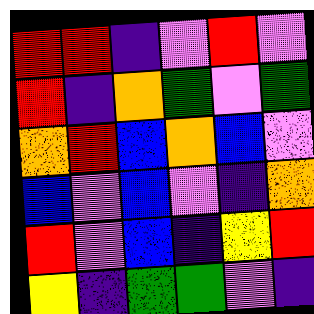[["red", "red", "indigo", "violet", "red", "violet"], ["red", "indigo", "orange", "green", "violet", "green"], ["orange", "red", "blue", "orange", "blue", "violet"], ["blue", "violet", "blue", "violet", "indigo", "orange"], ["red", "violet", "blue", "indigo", "yellow", "red"], ["yellow", "indigo", "green", "green", "violet", "indigo"]]